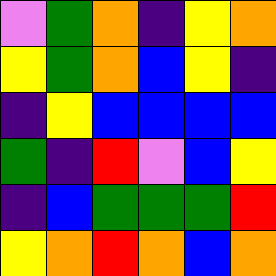[["violet", "green", "orange", "indigo", "yellow", "orange"], ["yellow", "green", "orange", "blue", "yellow", "indigo"], ["indigo", "yellow", "blue", "blue", "blue", "blue"], ["green", "indigo", "red", "violet", "blue", "yellow"], ["indigo", "blue", "green", "green", "green", "red"], ["yellow", "orange", "red", "orange", "blue", "orange"]]